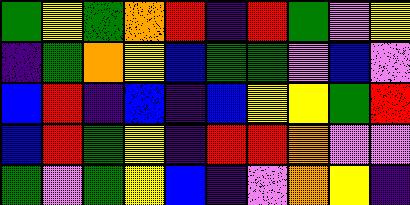[["green", "yellow", "green", "orange", "red", "indigo", "red", "green", "violet", "yellow"], ["indigo", "green", "orange", "yellow", "blue", "green", "green", "violet", "blue", "violet"], ["blue", "red", "indigo", "blue", "indigo", "blue", "yellow", "yellow", "green", "red"], ["blue", "red", "green", "yellow", "indigo", "red", "red", "orange", "violet", "violet"], ["green", "violet", "green", "yellow", "blue", "indigo", "violet", "orange", "yellow", "indigo"]]